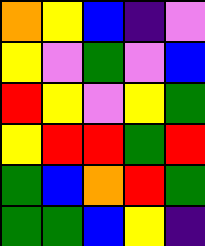[["orange", "yellow", "blue", "indigo", "violet"], ["yellow", "violet", "green", "violet", "blue"], ["red", "yellow", "violet", "yellow", "green"], ["yellow", "red", "red", "green", "red"], ["green", "blue", "orange", "red", "green"], ["green", "green", "blue", "yellow", "indigo"]]